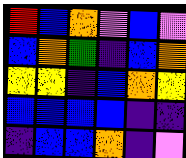[["red", "blue", "orange", "violet", "blue", "violet"], ["blue", "orange", "green", "indigo", "blue", "orange"], ["yellow", "yellow", "indigo", "blue", "orange", "yellow"], ["blue", "blue", "blue", "blue", "indigo", "indigo"], ["indigo", "blue", "blue", "orange", "indigo", "violet"]]